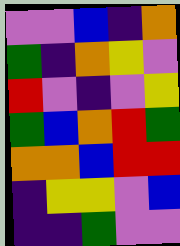[["violet", "violet", "blue", "indigo", "orange"], ["green", "indigo", "orange", "yellow", "violet"], ["red", "violet", "indigo", "violet", "yellow"], ["green", "blue", "orange", "red", "green"], ["orange", "orange", "blue", "red", "red"], ["indigo", "yellow", "yellow", "violet", "blue"], ["indigo", "indigo", "green", "violet", "violet"]]